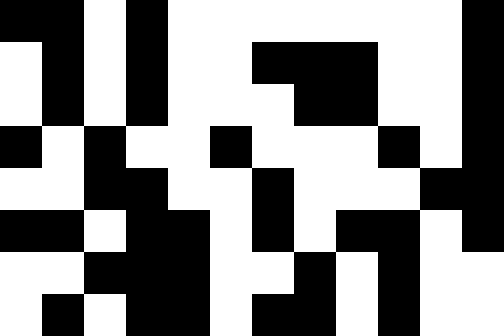[["black", "black", "white", "black", "white", "white", "white", "white", "white", "white", "white", "black"], ["white", "black", "white", "black", "white", "white", "black", "black", "black", "white", "white", "black"], ["white", "black", "white", "black", "white", "white", "white", "black", "black", "white", "white", "black"], ["black", "white", "black", "white", "white", "black", "white", "white", "white", "black", "white", "black"], ["white", "white", "black", "black", "white", "white", "black", "white", "white", "white", "black", "black"], ["black", "black", "white", "black", "black", "white", "black", "white", "black", "black", "white", "black"], ["white", "white", "black", "black", "black", "white", "white", "black", "white", "black", "white", "white"], ["white", "black", "white", "black", "black", "white", "black", "black", "white", "black", "white", "white"]]